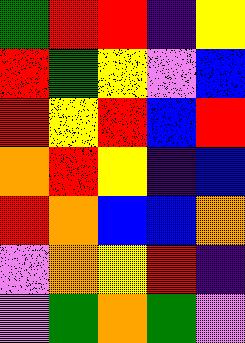[["green", "red", "red", "indigo", "yellow"], ["red", "green", "yellow", "violet", "blue"], ["red", "yellow", "red", "blue", "red"], ["orange", "red", "yellow", "indigo", "blue"], ["red", "orange", "blue", "blue", "orange"], ["violet", "orange", "yellow", "red", "indigo"], ["violet", "green", "orange", "green", "violet"]]